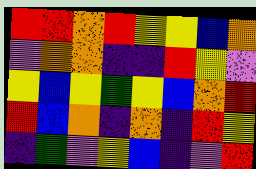[["red", "red", "orange", "red", "yellow", "yellow", "blue", "orange"], ["violet", "orange", "orange", "indigo", "indigo", "red", "yellow", "violet"], ["yellow", "blue", "yellow", "green", "yellow", "blue", "orange", "red"], ["red", "blue", "orange", "indigo", "orange", "indigo", "red", "yellow"], ["indigo", "green", "violet", "yellow", "blue", "indigo", "violet", "red"]]